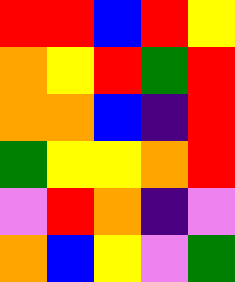[["red", "red", "blue", "red", "yellow"], ["orange", "yellow", "red", "green", "red"], ["orange", "orange", "blue", "indigo", "red"], ["green", "yellow", "yellow", "orange", "red"], ["violet", "red", "orange", "indigo", "violet"], ["orange", "blue", "yellow", "violet", "green"]]